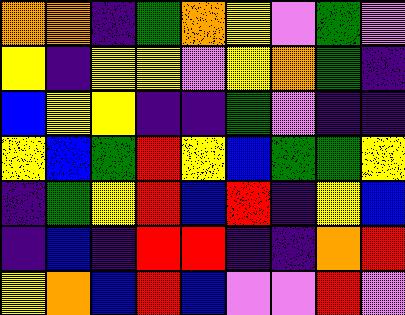[["orange", "orange", "indigo", "green", "orange", "yellow", "violet", "green", "violet"], ["yellow", "indigo", "yellow", "yellow", "violet", "yellow", "orange", "green", "indigo"], ["blue", "yellow", "yellow", "indigo", "indigo", "green", "violet", "indigo", "indigo"], ["yellow", "blue", "green", "red", "yellow", "blue", "green", "green", "yellow"], ["indigo", "green", "yellow", "red", "blue", "red", "indigo", "yellow", "blue"], ["indigo", "blue", "indigo", "red", "red", "indigo", "indigo", "orange", "red"], ["yellow", "orange", "blue", "red", "blue", "violet", "violet", "red", "violet"]]